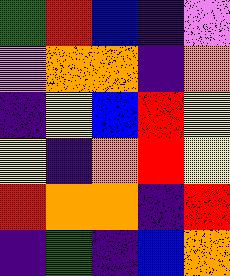[["green", "red", "blue", "indigo", "violet"], ["violet", "orange", "orange", "indigo", "orange"], ["indigo", "yellow", "blue", "red", "yellow"], ["yellow", "indigo", "orange", "red", "yellow"], ["red", "orange", "orange", "indigo", "red"], ["indigo", "green", "indigo", "blue", "orange"]]